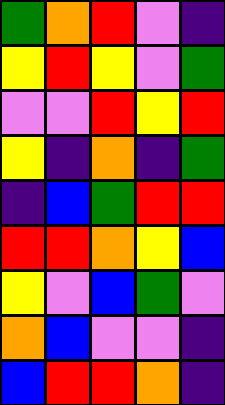[["green", "orange", "red", "violet", "indigo"], ["yellow", "red", "yellow", "violet", "green"], ["violet", "violet", "red", "yellow", "red"], ["yellow", "indigo", "orange", "indigo", "green"], ["indigo", "blue", "green", "red", "red"], ["red", "red", "orange", "yellow", "blue"], ["yellow", "violet", "blue", "green", "violet"], ["orange", "blue", "violet", "violet", "indigo"], ["blue", "red", "red", "orange", "indigo"]]